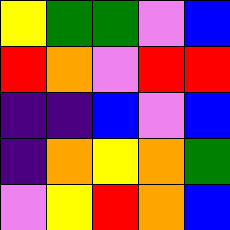[["yellow", "green", "green", "violet", "blue"], ["red", "orange", "violet", "red", "red"], ["indigo", "indigo", "blue", "violet", "blue"], ["indigo", "orange", "yellow", "orange", "green"], ["violet", "yellow", "red", "orange", "blue"]]